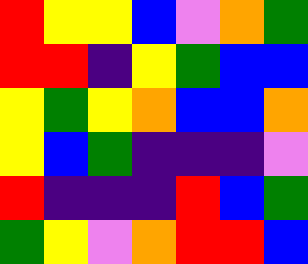[["red", "yellow", "yellow", "blue", "violet", "orange", "green"], ["red", "red", "indigo", "yellow", "green", "blue", "blue"], ["yellow", "green", "yellow", "orange", "blue", "blue", "orange"], ["yellow", "blue", "green", "indigo", "indigo", "indigo", "violet"], ["red", "indigo", "indigo", "indigo", "red", "blue", "green"], ["green", "yellow", "violet", "orange", "red", "red", "blue"]]